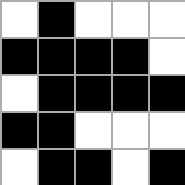[["white", "black", "white", "white", "white"], ["black", "black", "black", "black", "white"], ["white", "black", "black", "black", "black"], ["black", "black", "white", "white", "white"], ["white", "black", "black", "white", "black"]]